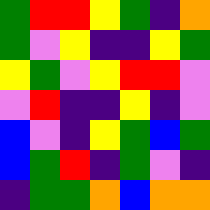[["green", "red", "red", "yellow", "green", "indigo", "orange"], ["green", "violet", "yellow", "indigo", "indigo", "yellow", "green"], ["yellow", "green", "violet", "yellow", "red", "red", "violet"], ["violet", "red", "indigo", "indigo", "yellow", "indigo", "violet"], ["blue", "violet", "indigo", "yellow", "green", "blue", "green"], ["blue", "green", "red", "indigo", "green", "violet", "indigo"], ["indigo", "green", "green", "orange", "blue", "orange", "orange"]]